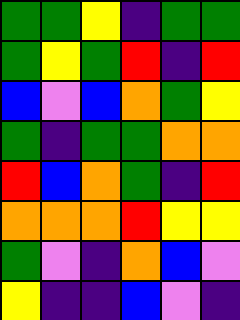[["green", "green", "yellow", "indigo", "green", "green"], ["green", "yellow", "green", "red", "indigo", "red"], ["blue", "violet", "blue", "orange", "green", "yellow"], ["green", "indigo", "green", "green", "orange", "orange"], ["red", "blue", "orange", "green", "indigo", "red"], ["orange", "orange", "orange", "red", "yellow", "yellow"], ["green", "violet", "indigo", "orange", "blue", "violet"], ["yellow", "indigo", "indigo", "blue", "violet", "indigo"]]